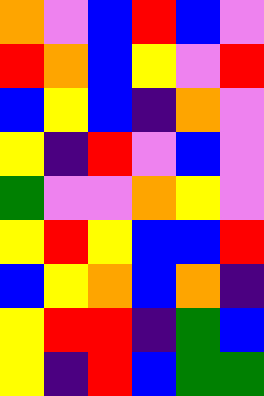[["orange", "violet", "blue", "red", "blue", "violet"], ["red", "orange", "blue", "yellow", "violet", "red"], ["blue", "yellow", "blue", "indigo", "orange", "violet"], ["yellow", "indigo", "red", "violet", "blue", "violet"], ["green", "violet", "violet", "orange", "yellow", "violet"], ["yellow", "red", "yellow", "blue", "blue", "red"], ["blue", "yellow", "orange", "blue", "orange", "indigo"], ["yellow", "red", "red", "indigo", "green", "blue"], ["yellow", "indigo", "red", "blue", "green", "green"]]